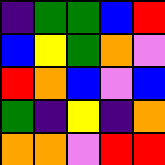[["indigo", "green", "green", "blue", "red"], ["blue", "yellow", "green", "orange", "violet"], ["red", "orange", "blue", "violet", "blue"], ["green", "indigo", "yellow", "indigo", "orange"], ["orange", "orange", "violet", "red", "red"]]